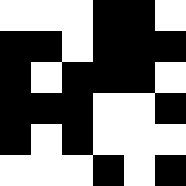[["white", "white", "white", "black", "black", "white"], ["black", "black", "white", "black", "black", "black"], ["black", "white", "black", "black", "black", "white"], ["black", "black", "black", "white", "white", "black"], ["black", "white", "black", "white", "white", "white"], ["white", "white", "white", "black", "white", "black"]]